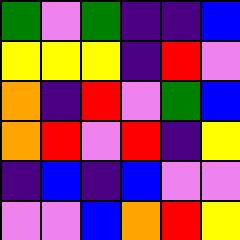[["green", "violet", "green", "indigo", "indigo", "blue"], ["yellow", "yellow", "yellow", "indigo", "red", "violet"], ["orange", "indigo", "red", "violet", "green", "blue"], ["orange", "red", "violet", "red", "indigo", "yellow"], ["indigo", "blue", "indigo", "blue", "violet", "violet"], ["violet", "violet", "blue", "orange", "red", "yellow"]]